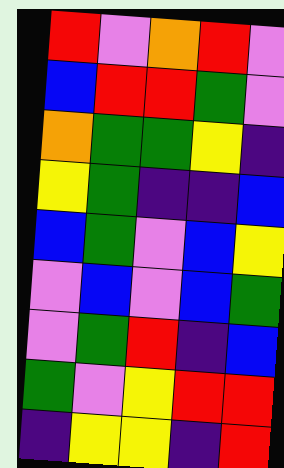[["red", "violet", "orange", "red", "violet"], ["blue", "red", "red", "green", "violet"], ["orange", "green", "green", "yellow", "indigo"], ["yellow", "green", "indigo", "indigo", "blue"], ["blue", "green", "violet", "blue", "yellow"], ["violet", "blue", "violet", "blue", "green"], ["violet", "green", "red", "indigo", "blue"], ["green", "violet", "yellow", "red", "red"], ["indigo", "yellow", "yellow", "indigo", "red"]]